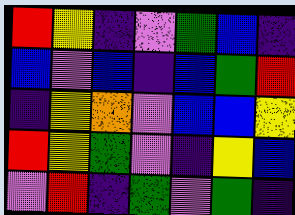[["red", "yellow", "indigo", "violet", "green", "blue", "indigo"], ["blue", "violet", "blue", "indigo", "blue", "green", "red"], ["indigo", "yellow", "orange", "violet", "blue", "blue", "yellow"], ["red", "yellow", "green", "violet", "indigo", "yellow", "blue"], ["violet", "red", "indigo", "green", "violet", "green", "indigo"]]